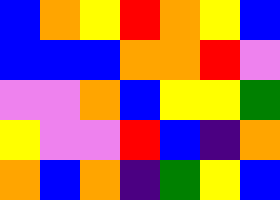[["blue", "orange", "yellow", "red", "orange", "yellow", "blue"], ["blue", "blue", "blue", "orange", "orange", "red", "violet"], ["violet", "violet", "orange", "blue", "yellow", "yellow", "green"], ["yellow", "violet", "violet", "red", "blue", "indigo", "orange"], ["orange", "blue", "orange", "indigo", "green", "yellow", "blue"]]